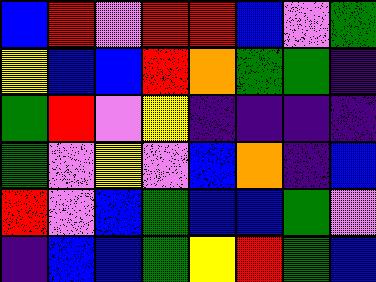[["blue", "red", "violet", "red", "red", "blue", "violet", "green"], ["yellow", "blue", "blue", "red", "orange", "green", "green", "indigo"], ["green", "red", "violet", "yellow", "indigo", "indigo", "indigo", "indigo"], ["green", "violet", "yellow", "violet", "blue", "orange", "indigo", "blue"], ["red", "violet", "blue", "green", "blue", "blue", "green", "violet"], ["indigo", "blue", "blue", "green", "yellow", "red", "green", "blue"]]